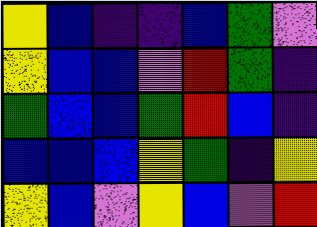[["yellow", "blue", "indigo", "indigo", "blue", "green", "violet"], ["yellow", "blue", "blue", "violet", "red", "green", "indigo"], ["green", "blue", "blue", "green", "red", "blue", "indigo"], ["blue", "blue", "blue", "yellow", "green", "indigo", "yellow"], ["yellow", "blue", "violet", "yellow", "blue", "violet", "red"]]